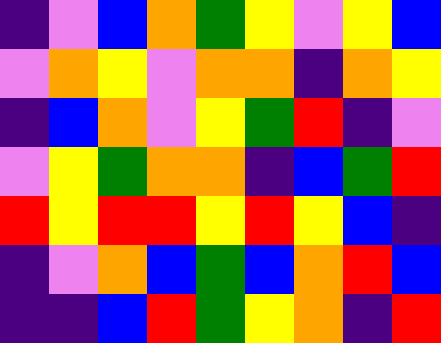[["indigo", "violet", "blue", "orange", "green", "yellow", "violet", "yellow", "blue"], ["violet", "orange", "yellow", "violet", "orange", "orange", "indigo", "orange", "yellow"], ["indigo", "blue", "orange", "violet", "yellow", "green", "red", "indigo", "violet"], ["violet", "yellow", "green", "orange", "orange", "indigo", "blue", "green", "red"], ["red", "yellow", "red", "red", "yellow", "red", "yellow", "blue", "indigo"], ["indigo", "violet", "orange", "blue", "green", "blue", "orange", "red", "blue"], ["indigo", "indigo", "blue", "red", "green", "yellow", "orange", "indigo", "red"]]